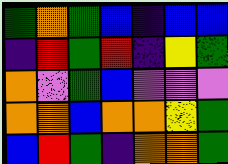[["green", "orange", "green", "blue", "indigo", "blue", "blue"], ["indigo", "red", "green", "red", "indigo", "yellow", "green"], ["orange", "violet", "green", "blue", "violet", "violet", "violet"], ["orange", "orange", "blue", "orange", "orange", "yellow", "green"], ["blue", "red", "green", "indigo", "orange", "orange", "green"]]